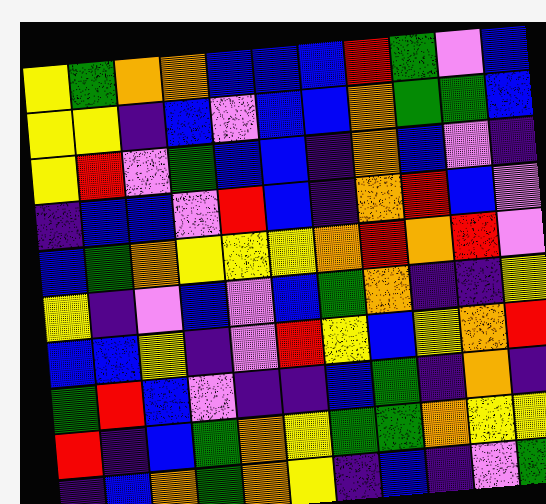[["yellow", "green", "orange", "orange", "blue", "blue", "blue", "red", "green", "violet", "blue"], ["yellow", "yellow", "indigo", "blue", "violet", "blue", "blue", "orange", "green", "green", "blue"], ["yellow", "red", "violet", "green", "blue", "blue", "indigo", "orange", "blue", "violet", "indigo"], ["indigo", "blue", "blue", "violet", "red", "blue", "indigo", "orange", "red", "blue", "violet"], ["blue", "green", "orange", "yellow", "yellow", "yellow", "orange", "red", "orange", "red", "violet"], ["yellow", "indigo", "violet", "blue", "violet", "blue", "green", "orange", "indigo", "indigo", "yellow"], ["blue", "blue", "yellow", "indigo", "violet", "red", "yellow", "blue", "yellow", "orange", "red"], ["green", "red", "blue", "violet", "indigo", "indigo", "blue", "green", "indigo", "orange", "indigo"], ["red", "indigo", "blue", "green", "orange", "yellow", "green", "green", "orange", "yellow", "yellow"], ["indigo", "blue", "orange", "green", "orange", "yellow", "indigo", "blue", "indigo", "violet", "green"]]